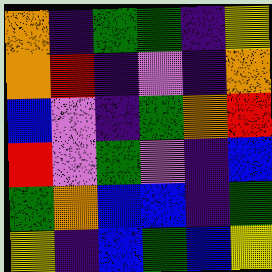[["orange", "indigo", "green", "green", "indigo", "yellow"], ["orange", "red", "indigo", "violet", "indigo", "orange"], ["blue", "violet", "indigo", "green", "orange", "red"], ["red", "violet", "green", "violet", "indigo", "blue"], ["green", "orange", "blue", "blue", "indigo", "green"], ["yellow", "indigo", "blue", "green", "blue", "yellow"]]